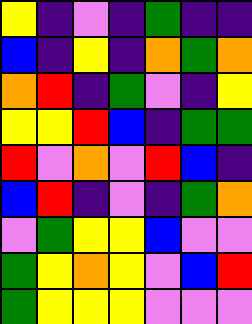[["yellow", "indigo", "violet", "indigo", "green", "indigo", "indigo"], ["blue", "indigo", "yellow", "indigo", "orange", "green", "orange"], ["orange", "red", "indigo", "green", "violet", "indigo", "yellow"], ["yellow", "yellow", "red", "blue", "indigo", "green", "green"], ["red", "violet", "orange", "violet", "red", "blue", "indigo"], ["blue", "red", "indigo", "violet", "indigo", "green", "orange"], ["violet", "green", "yellow", "yellow", "blue", "violet", "violet"], ["green", "yellow", "orange", "yellow", "violet", "blue", "red"], ["green", "yellow", "yellow", "yellow", "violet", "violet", "violet"]]